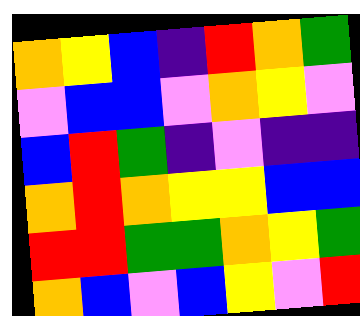[["orange", "yellow", "blue", "indigo", "red", "orange", "green"], ["violet", "blue", "blue", "violet", "orange", "yellow", "violet"], ["blue", "red", "green", "indigo", "violet", "indigo", "indigo"], ["orange", "red", "orange", "yellow", "yellow", "blue", "blue"], ["red", "red", "green", "green", "orange", "yellow", "green"], ["orange", "blue", "violet", "blue", "yellow", "violet", "red"]]